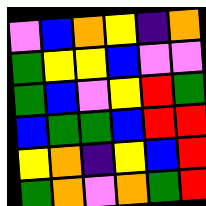[["violet", "blue", "orange", "yellow", "indigo", "orange"], ["green", "yellow", "yellow", "blue", "violet", "violet"], ["green", "blue", "violet", "yellow", "red", "green"], ["blue", "green", "green", "blue", "red", "red"], ["yellow", "orange", "indigo", "yellow", "blue", "red"], ["green", "orange", "violet", "orange", "green", "red"]]